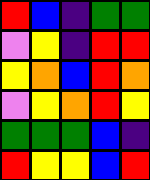[["red", "blue", "indigo", "green", "green"], ["violet", "yellow", "indigo", "red", "red"], ["yellow", "orange", "blue", "red", "orange"], ["violet", "yellow", "orange", "red", "yellow"], ["green", "green", "green", "blue", "indigo"], ["red", "yellow", "yellow", "blue", "red"]]